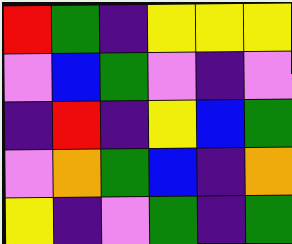[["red", "green", "indigo", "yellow", "yellow", "yellow"], ["violet", "blue", "green", "violet", "indigo", "violet"], ["indigo", "red", "indigo", "yellow", "blue", "green"], ["violet", "orange", "green", "blue", "indigo", "orange"], ["yellow", "indigo", "violet", "green", "indigo", "green"]]